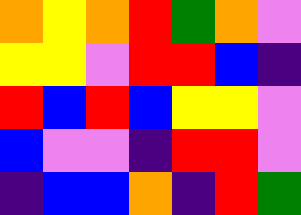[["orange", "yellow", "orange", "red", "green", "orange", "violet"], ["yellow", "yellow", "violet", "red", "red", "blue", "indigo"], ["red", "blue", "red", "blue", "yellow", "yellow", "violet"], ["blue", "violet", "violet", "indigo", "red", "red", "violet"], ["indigo", "blue", "blue", "orange", "indigo", "red", "green"]]